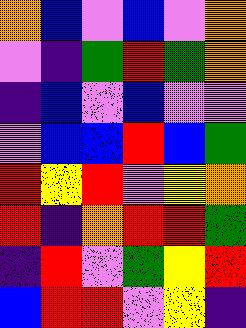[["orange", "blue", "violet", "blue", "violet", "orange"], ["violet", "indigo", "green", "red", "green", "orange"], ["indigo", "blue", "violet", "blue", "violet", "violet"], ["violet", "blue", "blue", "red", "blue", "green"], ["red", "yellow", "red", "violet", "yellow", "orange"], ["red", "indigo", "orange", "red", "red", "green"], ["indigo", "red", "violet", "green", "yellow", "red"], ["blue", "red", "red", "violet", "yellow", "indigo"]]